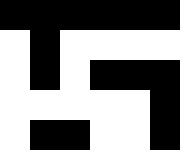[["black", "black", "black", "black", "black", "black"], ["white", "black", "white", "white", "white", "white"], ["white", "black", "white", "black", "black", "black"], ["white", "white", "white", "white", "white", "black"], ["white", "black", "black", "white", "white", "black"]]